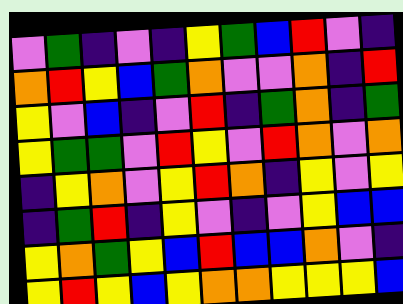[["violet", "green", "indigo", "violet", "indigo", "yellow", "green", "blue", "red", "violet", "indigo"], ["orange", "red", "yellow", "blue", "green", "orange", "violet", "violet", "orange", "indigo", "red"], ["yellow", "violet", "blue", "indigo", "violet", "red", "indigo", "green", "orange", "indigo", "green"], ["yellow", "green", "green", "violet", "red", "yellow", "violet", "red", "orange", "violet", "orange"], ["indigo", "yellow", "orange", "violet", "yellow", "red", "orange", "indigo", "yellow", "violet", "yellow"], ["indigo", "green", "red", "indigo", "yellow", "violet", "indigo", "violet", "yellow", "blue", "blue"], ["yellow", "orange", "green", "yellow", "blue", "red", "blue", "blue", "orange", "violet", "indigo"], ["yellow", "red", "yellow", "blue", "yellow", "orange", "orange", "yellow", "yellow", "yellow", "blue"]]